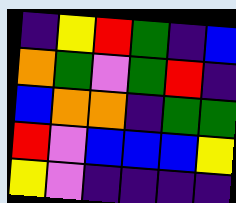[["indigo", "yellow", "red", "green", "indigo", "blue"], ["orange", "green", "violet", "green", "red", "indigo"], ["blue", "orange", "orange", "indigo", "green", "green"], ["red", "violet", "blue", "blue", "blue", "yellow"], ["yellow", "violet", "indigo", "indigo", "indigo", "indigo"]]